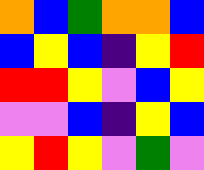[["orange", "blue", "green", "orange", "orange", "blue"], ["blue", "yellow", "blue", "indigo", "yellow", "red"], ["red", "red", "yellow", "violet", "blue", "yellow"], ["violet", "violet", "blue", "indigo", "yellow", "blue"], ["yellow", "red", "yellow", "violet", "green", "violet"]]